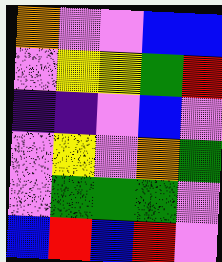[["orange", "violet", "violet", "blue", "blue"], ["violet", "yellow", "yellow", "green", "red"], ["indigo", "indigo", "violet", "blue", "violet"], ["violet", "yellow", "violet", "orange", "green"], ["violet", "green", "green", "green", "violet"], ["blue", "red", "blue", "red", "violet"]]